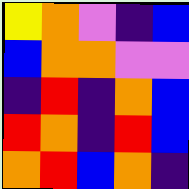[["yellow", "orange", "violet", "indigo", "blue"], ["blue", "orange", "orange", "violet", "violet"], ["indigo", "red", "indigo", "orange", "blue"], ["red", "orange", "indigo", "red", "blue"], ["orange", "red", "blue", "orange", "indigo"]]